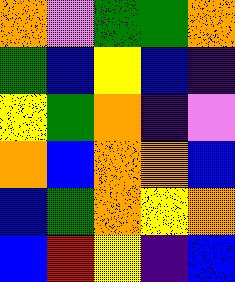[["orange", "violet", "green", "green", "orange"], ["green", "blue", "yellow", "blue", "indigo"], ["yellow", "green", "orange", "indigo", "violet"], ["orange", "blue", "orange", "orange", "blue"], ["blue", "green", "orange", "yellow", "orange"], ["blue", "red", "yellow", "indigo", "blue"]]